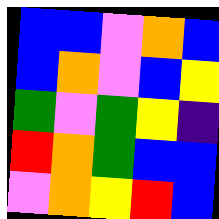[["blue", "blue", "violet", "orange", "blue"], ["blue", "orange", "violet", "blue", "yellow"], ["green", "violet", "green", "yellow", "indigo"], ["red", "orange", "green", "blue", "blue"], ["violet", "orange", "yellow", "red", "blue"]]